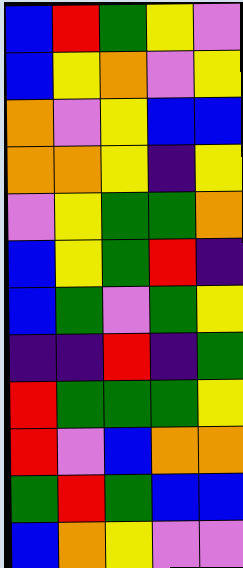[["blue", "red", "green", "yellow", "violet"], ["blue", "yellow", "orange", "violet", "yellow"], ["orange", "violet", "yellow", "blue", "blue"], ["orange", "orange", "yellow", "indigo", "yellow"], ["violet", "yellow", "green", "green", "orange"], ["blue", "yellow", "green", "red", "indigo"], ["blue", "green", "violet", "green", "yellow"], ["indigo", "indigo", "red", "indigo", "green"], ["red", "green", "green", "green", "yellow"], ["red", "violet", "blue", "orange", "orange"], ["green", "red", "green", "blue", "blue"], ["blue", "orange", "yellow", "violet", "violet"]]